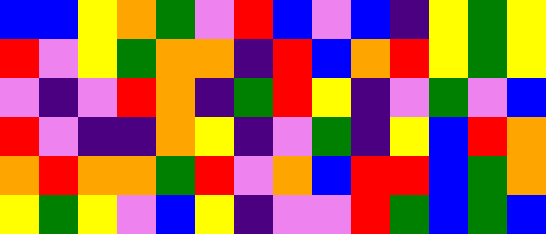[["blue", "blue", "yellow", "orange", "green", "violet", "red", "blue", "violet", "blue", "indigo", "yellow", "green", "yellow"], ["red", "violet", "yellow", "green", "orange", "orange", "indigo", "red", "blue", "orange", "red", "yellow", "green", "yellow"], ["violet", "indigo", "violet", "red", "orange", "indigo", "green", "red", "yellow", "indigo", "violet", "green", "violet", "blue"], ["red", "violet", "indigo", "indigo", "orange", "yellow", "indigo", "violet", "green", "indigo", "yellow", "blue", "red", "orange"], ["orange", "red", "orange", "orange", "green", "red", "violet", "orange", "blue", "red", "red", "blue", "green", "orange"], ["yellow", "green", "yellow", "violet", "blue", "yellow", "indigo", "violet", "violet", "red", "green", "blue", "green", "blue"]]